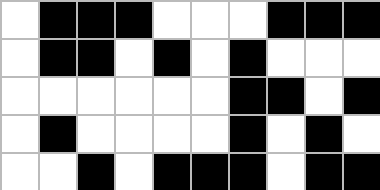[["white", "black", "black", "black", "white", "white", "white", "black", "black", "black"], ["white", "black", "black", "white", "black", "white", "black", "white", "white", "white"], ["white", "white", "white", "white", "white", "white", "black", "black", "white", "black"], ["white", "black", "white", "white", "white", "white", "black", "white", "black", "white"], ["white", "white", "black", "white", "black", "black", "black", "white", "black", "black"]]